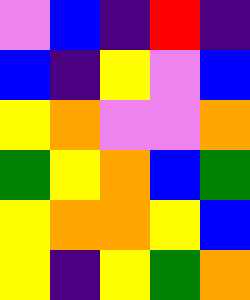[["violet", "blue", "indigo", "red", "indigo"], ["blue", "indigo", "yellow", "violet", "blue"], ["yellow", "orange", "violet", "violet", "orange"], ["green", "yellow", "orange", "blue", "green"], ["yellow", "orange", "orange", "yellow", "blue"], ["yellow", "indigo", "yellow", "green", "orange"]]